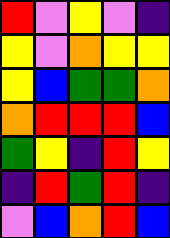[["red", "violet", "yellow", "violet", "indigo"], ["yellow", "violet", "orange", "yellow", "yellow"], ["yellow", "blue", "green", "green", "orange"], ["orange", "red", "red", "red", "blue"], ["green", "yellow", "indigo", "red", "yellow"], ["indigo", "red", "green", "red", "indigo"], ["violet", "blue", "orange", "red", "blue"]]